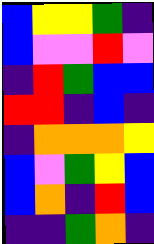[["blue", "yellow", "yellow", "green", "indigo"], ["blue", "violet", "violet", "red", "violet"], ["indigo", "red", "green", "blue", "blue"], ["red", "red", "indigo", "blue", "indigo"], ["indigo", "orange", "orange", "orange", "yellow"], ["blue", "violet", "green", "yellow", "blue"], ["blue", "orange", "indigo", "red", "blue"], ["indigo", "indigo", "green", "orange", "indigo"]]